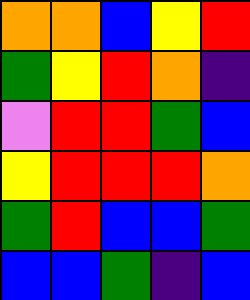[["orange", "orange", "blue", "yellow", "red"], ["green", "yellow", "red", "orange", "indigo"], ["violet", "red", "red", "green", "blue"], ["yellow", "red", "red", "red", "orange"], ["green", "red", "blue", "blue", "green"], ["blue", "blue", "green", "indigo", "blue"]]